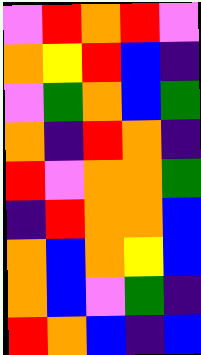[["violet", "red", "orange", "red", "violet"], ["orange", "yellow", "red", "blue", "indigo"], ["violet", "green", "orange", "blue", "green"], ["orange", "indigo", "red", "orange", "indigo"], ["red", "violet", "orange", "orange", "green"], ["indigo", "red", "orange", "orange", "blue"], ["orange", "blue", "orange", "yellow", "blue"], ["orange", "blue", "violet", "green", "indigo"], ["red", "orange", "blue", "indigo", "blue"]]